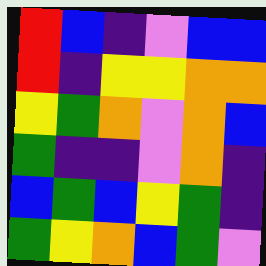[["red", "blue", "indigo", "violet", "blue", "blue"], ["red", "indigo", "yellow", "yellow", "orange", "orange"], ["yellow", "green", "orange", "violet", "orange", "blue"], ["green", "indigo", "indigo", "violet", "orange", "indigo"], ["blue", "green", "blue", "yellow", "green", "indigo"], ["green", "yellow", "orange", "blue", "green", "violet"]]